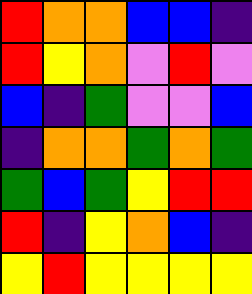[["red", "orange", "orange", "blue", "blue", "indigo"], ["red", "yellow", "orange", "violet", "red", "violet"], ["blue", "indigo", "green", "violet", "violet", "blue"], ["indigo", "orange", "orange", "green", "orange", "green"], ["green", "blue", "green", "yellow", "red", "red"], ["red", "indigo", "yellow", "orange", "blue", "indigo"], ["yellow", "red", "yellow", "yellow", "yellow", "yellow"]]